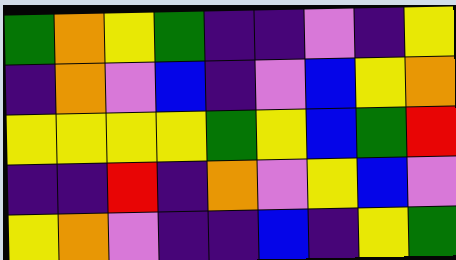[["green", "orange", "yellow", "green", "indigo", "indigo", "violet", "indigo", "yellow"], ["indigo", "orange", "violet", "blue", "indigo", "violet", "blue", "yellow", "orange"], ["yellow", "yellow", "yellow", "yellow", "green", "yellow", "blue", "green", "red"], ["indigo", "indigo", "red", "indigo", "orange", "violet", "yellow", "blue", "violet"], ["yellow", "orange", "violet", "indigo", "indigo", "blue", "indigo", "yellow", "green"]]